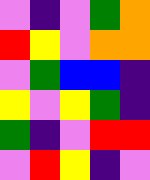[["violet", "indigo", "violet", "green", "orange"], ["red", "yellow", "violet", "orange", "orange"], ["violet", "green", "blue", "blue", "indigo"], ["yellow", "violet", "yellow", "green", "indigo"], ["green", "indigo", "violet", "red", "red"], ["violet", "red", "yellow", "indigo", "violet"]]